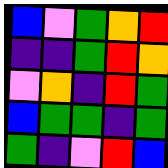[["blue", "violet", "green", "orange", "red"], ["indigo", "indigo", "green", "red", "orange"], ["violet", "orange", "indigo", "red", "green"], ["blue", "green", "green", "indigo", "green"], ["green", "indigo", "violet", "red", "blue"]]